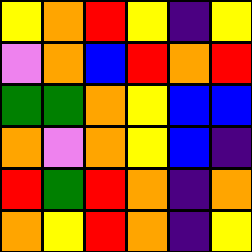[["yellow", "orange", "red", "yellow", "indigo", "yellow"], ["violet", "orange", "blue", "red", "orange", "red"], ["green", "green", "orange", "yellow", "blue", "blue"], ["orange", "violet", "orange", "yellow", "blue", "indigo"], ["red", "green", "red", "orange", "indigo", "orange"], ["orange", "yellow", "red", "orange", "indigo", "yellow"]]